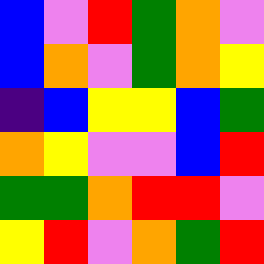[["blue", "violet", "red", "green", "orange", "violet"], ["blue", "orange", "violet", "green", "orange", "yellow"], ["indigo", "blue", "yellow", "yellow", "blue", "green"], ["orange", "yellow", "violet", "violet", "blue", "red"], ["green", "green", "orange", "red", "red", "violet"], ["yellow", "red", "violet", "orange", "green", "red"]]